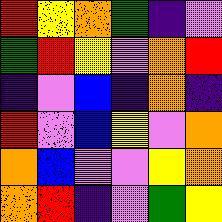[["red", "yellow", "orange", "green", "indigo", "violet"], ["green", "red", "yellow", "violet", "orange", "red"], ["indigo", "violet", "blue", "indigo", "orange", "indigo"], ["red", "violet", "blue", "yellow", "violet", "orange"], ["orange", "blue", "violet", "violet", "yellow", "orange"], ["orange", "red", "indigo", "violet", "green", "yellow"]]